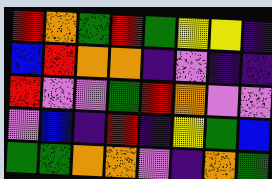[["red", "orange", "green", "red", "green", "yellow", "yellow", "indigo"], ["blue", "red", "orange", "orange", "indigo", "violet", "indigo", "indigo"], ["red", "violet", "violet", "green", "red", "orange", "violet", "violet"], ["violet", "blue", "indigo", "red", "indigo", "yellow", "green", "blue"], ["green", "green", "orange", "orange", "violet", "indigo", "orange", "green"]]